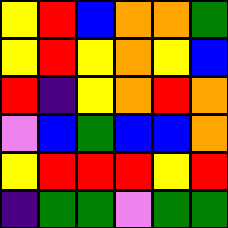[["yellow", "red", "blue", "orange", "orange", "green"], ["yellow", "red", "yellow", "orange", "yellow", "blue"], ["red", "indigo", "yellow", "orange", "red", "orange"], ["violet", "blue", "green", "blue", "blue", "orange"], ["yellow", "red", "red", "red", "yellow", "red"], ["indigo", "green", "green", "violet", "green", "green"]]